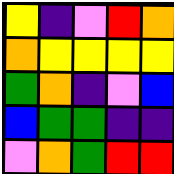[["yellow", "indigo", "violet", "red", "orange"], ["orange", "yellow", "yellow", "yellow", "yellow"], ["green", "orange", "indigo", "violet", "blue"], ["blue", "green", "green", "indigo", "indigo"], ["violet", "orange", "green", "red", "red"]]